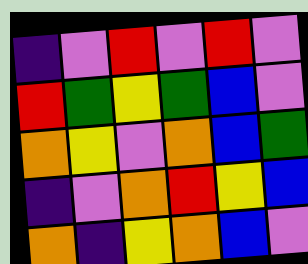[["indigo", "violet", "red", "violet", "red", "violet"], ["red", "green", "yellow", "green", "blue", "violet"], ["orange", "yellow", "violet", "orange", "blue", "green"], ["indigo", "violet", "orange", "red", "yellow", "blue"], ["orange", "indigo", "yellow", "orange", "blue", "violet"]]